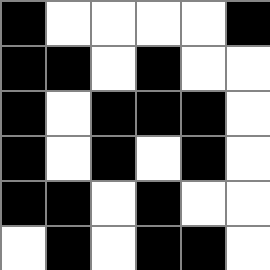[["black", "white", "white", "white", "white", "black"], ["black", "black", "white", "black", "white", "white"], ["black", "white", "black", "black", "black", "white"], ["black", "white", "black", "white", "black", "white"], ["black", "black", "white", "black", "white", "white"], ["white", "black", "white", "black", "black", "white"]]